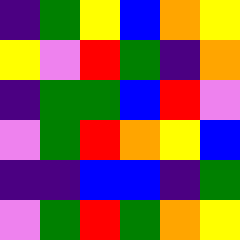[["indigo", "green", "yellow", "blue", "orange", "yellow"], ["yellow", "violet", "red", "green", "indigo", "orange"], ["indigo", "green", "green", "blue", "red", "violet"], ["violet", "green", "red", "orange", "yellow", "blue"], ["indigo", "indigo", "blue", "blue", "indigo", "green"], ["violet", "green", "red", "green", "orange", "yellow"]]